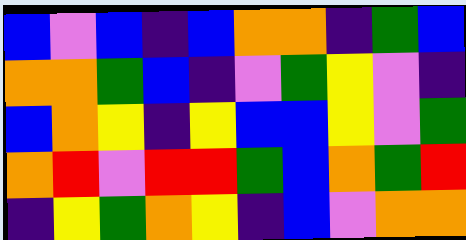[["blue", "violet", "blue", "indigo", "blue", "orange", "orange", "indigo", "green", "blue"], ["orange", "orange", "green", "blue", "indigo", "violet", "green", "yellow", "violet", "indigo"], ["blue", "orange", "yellow", "indigo", "yellow", "blue", "blue", "yellow", "violet", "green"], ["orange", "red", "violet", "red", "red", "green", "blue", "orange", "green", "red"], ["indigo", "yellow", "green", "orange", "yellow", "indigo", "blue", "violet", "orange", "orange"]]